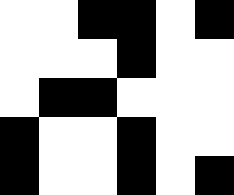[["white", "white", "black", "black", "white", "black"], ["white", "white", "white", "black", "white", "white"], ["white", "black", "black", "white", "white", "white"], ["black", "white", "white", "black", "white", "white"], ["black", "white", "white", "black", "white", "black"]]